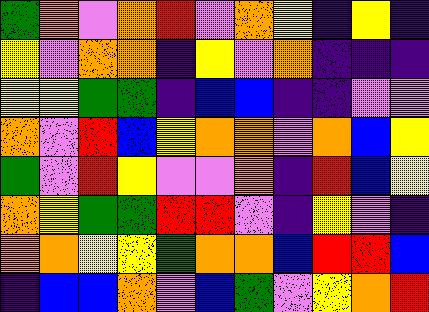[["green", "orange", "violet", "orange", "red", "violet", "orange", "yellow", "indigo", "yellow", "indigo"], ["yellow", "violet", "orange", "orange", "indigo", "yellow", "violet", "orange", "indigo", "indigo", "indigo"], ["yellow", "yellow", "green", "green", "indigo", "blue", "blue", "indigo", "indigo", "violet", "violet"], ["orange", "violet", "red", "blue", "yellow", "orange", "orange", "violet", "orange", "blue", "yellow"], ["green", "violet", "red", "yellow", "violet", "violet", "orange", "indigo", "red", "blue", "yellow"], ["orange", "yellow", "green", "green", "red", "red", "violet", "indigo", "yellow", "violet", "indigo"], ["orange", "orange", "yellow", "yellow", "green", "orange", "orange", "blue", "red", "red", "blue"], ["indigo", "blue", "blue", "orange", "violet", "blue", "green", "violet", "yellow", "orange", "red"]]